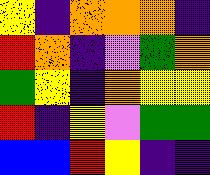[["yellow", "indigo", "orange", "orange", "orange", "indigo"], ["red", "orange", "indigo", "violet", "green", "orange"], ["green", "yellow", "indigo", "orange", "yellow", "yellow"], ["red", "indigo", "yellow", "violet", "green", "green"], ["blue", "blue", "red", "yellow", "indigo", "indigo"]]